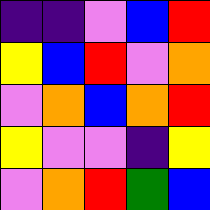[["indigo", "indigo", "violet", "blue", "red"], ["yellow", "blue", "red", "violet", "orange"], ["violet", "orange", "blue", "orange", "red"], ["yellow", "violet", "violet", "indigo", "yellow"], ["violet", "orange", "red", "green", "blue"]]